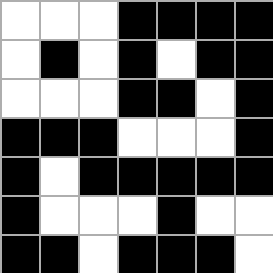[["white", "white", "white", "black", "black", "black", "black"], ["white", "black", "white", "black", "white", "black", "black"], ["white", "white", "white", "black", "black", "white", "black"], ["black", "black", "black", "white", "white", "white", "black"], ["black", "white", "black", "black", "black", "black", "black"], ["black", "white", "white", "white", "black", "white", "white"], ["black", "black", "white", "black", "black", "black", "white"]]